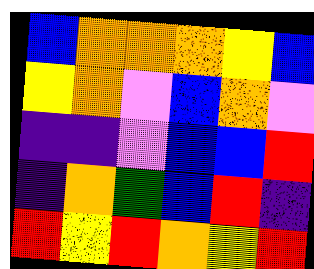[["blue", "orange", "orange", "orange", "yellow", "blue"], ["yellow", "orange", "violet", "blue", "orange", "violet"], ["indigo", "indigo", "violet", "blue", "blue", "red"], ["indigo", "orange", "green", "blue", "red", "indigo"], ["red", "yellow", "red", "orange", "yellow", "red"]]